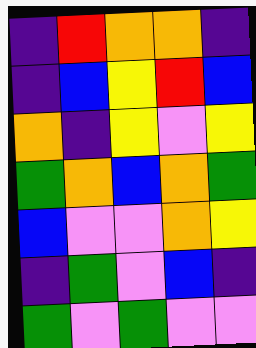[["indigo", "red", "orange", "orange", "indigo"], ["indigo", "blue", "yellow", "red", "blue"], ["orange", "indigo", "yellow", "violet", "yellow"], ["green", "orange", "blue", "orange", "green"], ["blue", "violet", "violet", "orange", "yellow"], ["indigo", "green", "violet", "blue", "indigo"], ["green", "violet", "green", "violet", "violet"]]